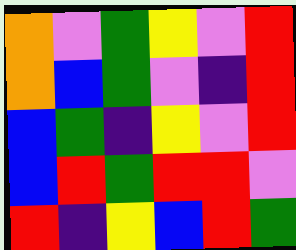[["orange", "violet", "green", "yellow", "violet", "red"], ["orange", "blue", "green", "violet", "indigo", "red"], ["blue", "green", "indigo", "yellow", "violet", "red"], ["blue", "red", "green", "red", "red", "violet"], ["red", "indigo", "yellow", "blue", "red", "green"]]